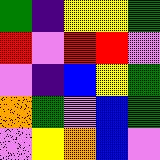[["green", "indigo", "yellow", "yellow", "green"], ["red", "violet", "red", "red", "violet"], ["violet", "indigo", "blue", "yellow", "green"], ["orange", "green", "violet", "blue", "green"], ["violet", "yellow", "orange", "blue", "violet"]]